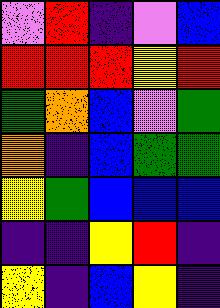[["violet", "red", "indigo", "violet", "blue"], ["red", "red", "red", "yellow", "red"], ["green", "orange", "blue", "violet", "green"], ["orange", "indigo", "blue", "green", "green"], ["yellow", "green", "blue", "blue", "blue"], ["indigo", "indigo", "yellow", "red", "indigo"], ["yellow", "indigo", "blue", "yellow", "indigo"]]